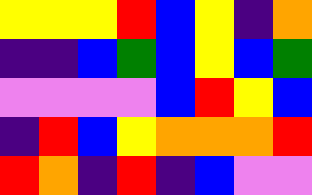[["yellow", "yellow", "yellow", "red", "blue", "yellow", "indigo", "orange"], ["indigo", "indigo", "blue", "green", "blue", "yellow", "blue", "green"], ["violet", "violet", "violet", "violet", "blue", "red", "yellow", "blue"], ["indigo", "red", "blue", "yellow", "orange", "orange", "orange", "red"], ["red", "orange", "indigo", "red", "indigo", "blue", "violet", "violet"]]